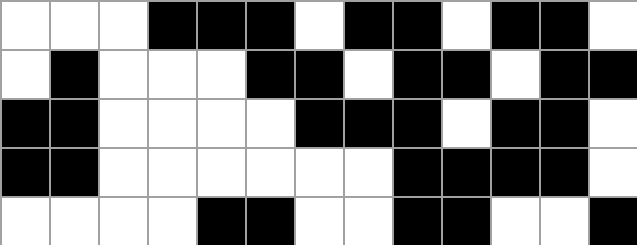[["white", "white", "white", "black", "black", "black", "white", "black", "black", "white", "black", "black", "white"], ["white", "black", "white", "white", "white", "black", "black", "white", "black", "black", "white", "black", "black"], ["black", "black", "white", "white", "white", "white", "black", "black", "black", "white", "black", "black", "white"], ["black", "black", "white", "white", "white", "white", "white", "white", "black", "black", "black", "black", "white"], ["white", "white", "white", "white", "black", "black", "white", "white", "black", "black", "white", "white", "black"]]